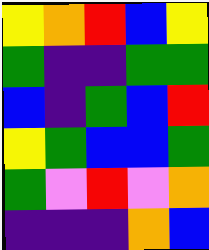[["yellow", "orange", "red", "blue", "yellow"], ["green", "indigo", "indigo", "green", "green"], ["blue", "indigo", "green", "blue", "red"], ["yellow", "green", "blue", "blue", "green"], ["green", "violet", "red", "violet", "orange"], ["indigo", "indigo", "indigo", "orange", "blue"]]